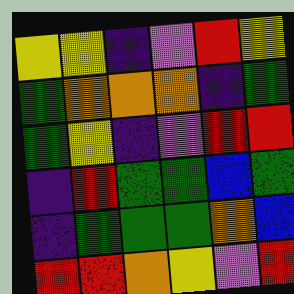[["yellow", "yellow", "indigo", "violet", "red", "yellow"], ["green", "orange", "orange", "orange", "indigo", "green"], ["green", "yellow", "indigo", "violet", "red", "red"], ["indigo", "red", "green", "green", "blue", "green"], ["indigo", "green", "green", "green", "orange", "blue"], ["red", "red", "orange", "yellow", "violet", "red"]]